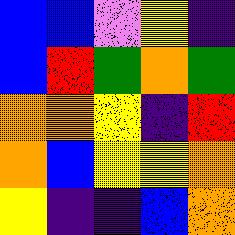[["blue", "blue", "violet", "yellow", "indigo"], ["blue", "red", "green", "orange", "green"], ["orange", "orange", "yellow", "indigo", "red"], ["orange", "blue", "yellow", "yellow", "orange"], ["yellow", "indigo", "indigo", "blue", "orange"]]